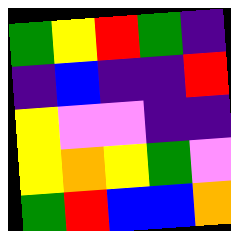[["green", "yellow", "red", "green", "indigo"], ["indigo", "blue", "indigo", "indigo", "red"], ["yellow", "violet", "violet", "indigo", "indigo"], ["yellow", "orange", "yellow", "green", "violet"], ["green", "red", "blue", "blue", "orange"]]